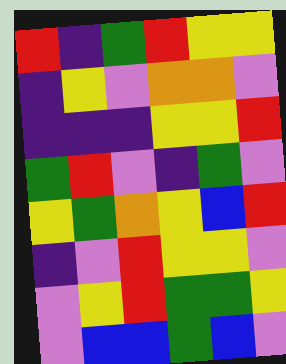[["red", "indigo", "green", "red", "yellow", "yellow"], ["indigo", "yellow", "violet", "orange", "orange", "violet"], ["indigo", "indigo", "indigo", "yellow", "yellow", "red"], ["green", "red", "violet", "indigo", "green", "violet"], ["yellow", "green", "orange", "yellow", "blue", "red"], ["indigo", "violet", "red", "yellow", "yellow", "violet"], ["violet", "yellow", "red", "green", "green", "yellow"], ["violet", "blue", "blue", "green", "blue", "violet"]]